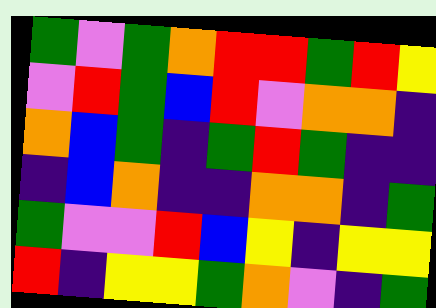[["green", "violet", "green", "orange", "red", "red", "green", "red", "yellow"], ["violet", "red", "green", "blue", "red", "violet", "orange", "orange", "indigo"], ["orange", "blue", "green", "indigo", "green", "red", "green", "indigo", "indigo"], ["indigo", "blue", "orange", "indigo", "indigo", "orange", "orange", "indigo", "green"], ["green", "violet", "violet", "red", "blue", "yellow", "indigo", "yellow", "yellow"], ["red", "indigo", "yellow", "yellow", "green", "orange", "violet", "indigo", "green"]]